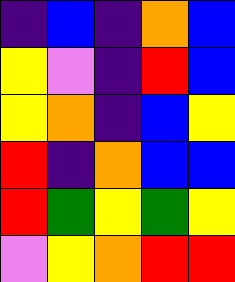[["indigo", "blue", "indigo", "orange", "blue"], ["yellow", "violet", "indigo", "red", "blue"], ["yellow", "orange", "indigo", "blue", "yellow"], ["red", "indigo", "orange", "blue", "blue"], ["red", "green", "yellow", "green", "yellow"], ["violet", "yellow", "orange", "red", "red"]]